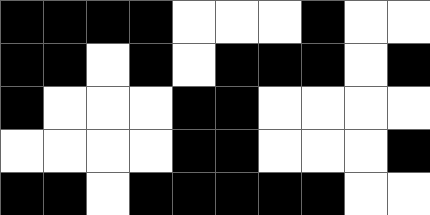[["black", "black", "black", "black", "white", "white", "white", "black", "white", "white"], ["black", "black", "white", "black", "white", "black", "black", "black", "white", "black"], ["black", "white", "white", "white", "black", "black", "white", "white", "white", "white"], ["white", "white", "white", "white", "black", "black", "white", "white", "white", "black"], ["black", "black", "white", "black", "black", "black", "black", "black", "white", "white"]]